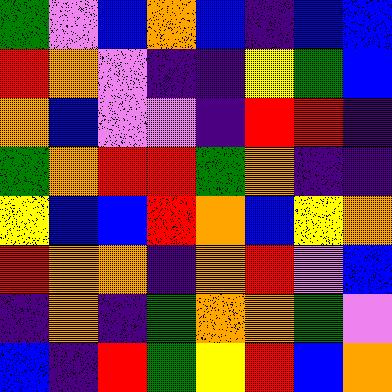[["green", "violet", "blue", "orange", "blue", "indigo", "blue", "blue"], ["red", "orange", "violet", "indigo", "indigo", "yellow", "green", "blue"], ["orange", "blue", "violet", "violet", "indigo", "red", "red", "indigo"], ["green", "orange", "red", "red", "green", "orange", "indigo", "indigo"], ["yellow", "blue", "blue", "red", "orange", "blue", "yellow", "orange"], ["red", "orange", "orange", "indigo", "orange", "red", "violet", "blue"], ["indigo", "orange", "indigo", "green", "orange", "orange", "green", "violet"], ["blue", "indigo", "red", "green", "yellow", "red", "blue", "orange"]]